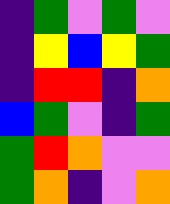[["indigo", "green", "violet", "green", "violet"], ["indigo", "yellow", "blue", "yellow", "green"], ["indigo", "red", "red", "indigo", "orange"], ["blue", "green", "violet", "indigo", "green"], ["green", "red", "orange", "violet", "violet"], ["green", "orange", "indigo", "violet", "orange"]]